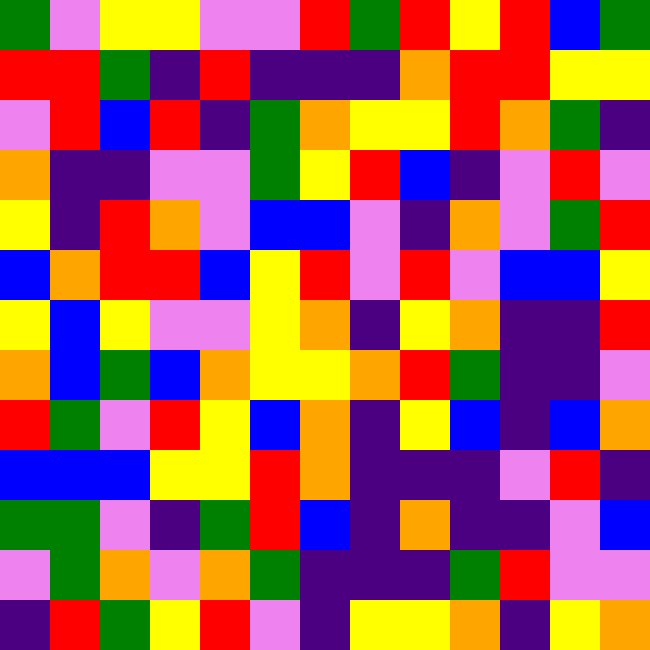[["green", "violet", "yellow", "yellow", "violet", "violet", "red", "green", "red", "yellow", "red", "blue", "green"], ["red", "red", "green", "indigo", "red", "indigo", "indigo", "indigo", "orange", "red", "red", "yellow", "yellow"], ["violet", "red", "blue", "red", "indigo", "green", "orange", "yellow", "yellow", "red", "orange", "green", "indigo"], ["orange", "indigo", "indigo", "violet", "violet", "green", "yellow", "red", "blue", "indigo", "violet", "red", "violet"], ["yellow", "indigo", "red", "orange", "violet", "blue", "blue", "violet", "indigo", "orange", "violet", "green", "red"], ["blue", "orange", "red", "red", "blue", "yellow", "red", "violet", "red", "violet", "blue", "blue", "yellow"], ["yellow", "blue", "yellow", "violet", "violet", "yellow", "orange", "indigo", "yellow", "orange", "indigo", "indigo", "red"], ["orange", "blue", "green", "blue", "orange", "yellow", "yellow", "orange", "red", "green", "indigo", "indigo", "violet"], ["red", "green", "violet", "red", "yellow", "blue", "orange", "indigo", "yellow", "blue", "indigo", "blue", "orange"], ["blue", "blue", "blue", "yellow", "yellow", "red", "orange", "indigo", "indigo", "indigo", "violet", "red", "indigo"], ["green", "green", "violet", "indigo", "green", "red", "blue", "indigo", "orange", "indigo", "indigo", "violet", "blue"], ["violet", "green", "orange", "violet", "orange", "green", "indigo", "indigo", "indigo", "green", "red", "violet", "violet"], ["indigo", "red", "green", "yellow", "red", "violet", "indigo", "yellow", "yellow", "orange", "indigo", "yellow", "orange"]]